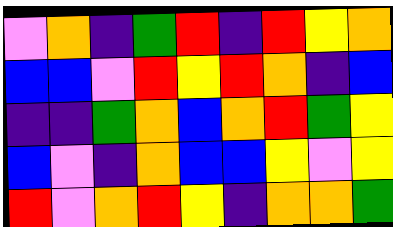[["violet", "orange", "indigo", "green", "red", "indigo", "red", "yellow", "orange"], ["blue", "blue", "violet", "red", "yellow", "red", "orange", "indigo", "blue"], ["indigo", "indigo", "green", "orange", "blue", "orange", "red", "green", "yellow"], ["blue", "violet", "indigo", "orange", "blue", "blue", "yellow", "violet", "yellow"], ["red", "violet", "orange", "red", "yellow", "indigo", "orange", "orange", "green"]]